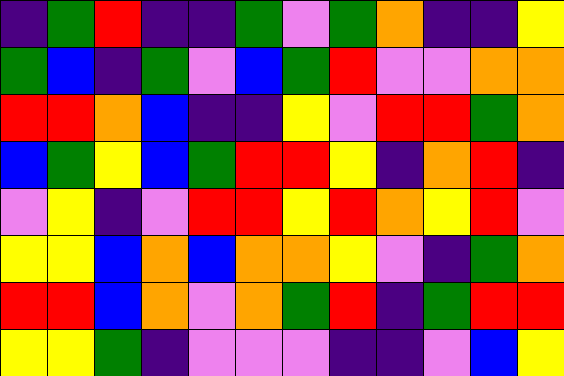[["indigo", "green", "red", "indigo", "indigo", "green", "violet", "green", "orange", "indigo", "indigo", "yellow"], ["green", "blue", "indigo", "green", "violet", "blue", "green", "red", "violet", "violet", "orange", "orange"], ["red", "red", "orange", "blue", "indigo", "indigo", "yellow", "violet", "red", "red", "green", "orange"], ["blue", "green", "yellow", "blue", "green", "red", "red", "yellow", "indigo", "orange", "red", "indigo"], ["violet", "yellow", "indigo", "violet", "red", "red", "yellow", "red", "orange", "yellow", "red", "violet"], ["yellow", "yellow", "blue", "orange", "blue", "orange", "orange", "yellow", "violet", "indigo", "green", "orange"], ["red", "red", "blue", "orange", "violet", "orange", "green", "red", "indigo", "green", "red", "red"], ["yellow", "yellow", "green", "indigo", "violet", "violet", "violet", "indigo", "indigo", "violet", "blue", "yellow"]]